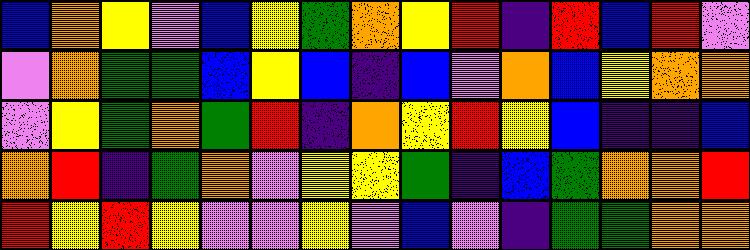[["blue", "orange", "yellow", "violet", "blue", "yellow", "green", "orange", "yellow", "red", "indigo", "red", "blue", "red", "violet"], ["violet", "orange", "green", "green", "blue", "yellow", "blue", "indigo", "blue", "violet", "orange", "blue", "yellow", "orange", "orange"], ["violet", "yellow", "green", "orange", "green", "red", "indigo", "orange", "yellow", "red", "yellow", "blue", "indigo", "indigo", "blue"], ["orange", "red", "indigo", "green", "orange", "violet", "yellow", "yellow", "green", "indigo", "blue", "green", "orange", "orange", "red"], ["red", "yellow", "red", "yellow", "violet", "violet", "yellow", "violet", "blue", "violet", "indigo", "green", "green", "orange", "orange"]]